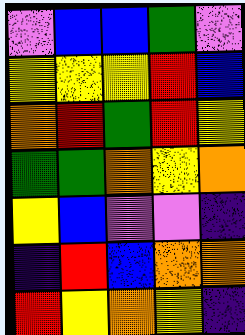[["violet", "blue", "blue", "green", "violet"], ["yellow", "yellow", "yellow", "red", "blue"], ["orange", "red", "green", "red", "yellow"], ["green", "green", "orange", "yellow", "orange"], ["yellow", "blue", "violet", "violet", "indigo"], ["indigo", "red", "blue", "orange", "orange"], ["red", "yellow", "orange", "yellow", "indigo"]]